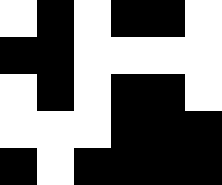[["white", "black", "white", "black", "black", "white"], ["black", "black", "white", "white", "white", "white"], ["white", "black", "white", "black", "black", "white"], ["white", "white", "white", "black", "black", "black"], ["black", "white", "black", "black", "black", "black"]]